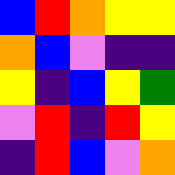[["blue", "red", "orange", "yellow", "yellow"], ["orange", "blue", "violet", "indigo", "indigo"], ["yellow", "indigo", "blue", "yellow", "green"], ["violet", "red", "indigo", "red", "yellow"], ["indigo", "red", "blue", "violet", "orange"]]